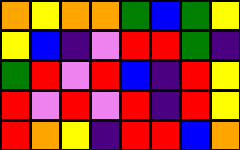[["orange", "yellow", "orange", "orange", "green", "blue", "green", "yellow"], ["yellow", "blue", "indigo", "violet", "red", "red", "green", "indigo"], ["green", "red", "violet", "red", "blue", "indigo", "red", "yellow"], ["red", "violet", "red", "violet", "red", "indigo", "red", "yellow"], ["red", "orange", "yellow", "indigo", "red", "red", "blue", "orange"]]